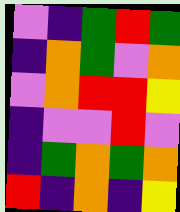[["violet", "indigo", "green", "red", "green"], ["indigo", "orange", "green", "violet", "orange"], ["violet", "orange", "red", "red", "yellow"], ["indigo", "violet", "violet", "red", "violet"], ["indigo", "green", "orange", "green", "orange"], ["red", "indigo", "orange", "indigo", "yellow"]]